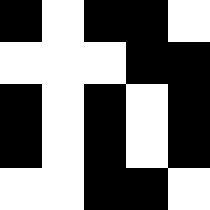[["black", "white", "black", "black", "white"], ["white", "white", "white", "black", "black"], ["black", "white", "black", "white", "black"], ["black", "white", "black", "white", "black"], ["white", "white", "black", "black", "white"]]